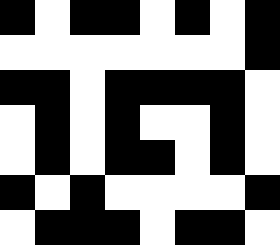[["black", "white", "black", "black", "white", "black", "white", "black"], ["white", "white", "white", "white", "white", "white", "white", "black"], ["black", "black", "white", "black", "black", "black", "black", "white"], ["white", "black", "white", "black", "white", "white", "black", "white"], ["white", "black", "white", "black", "black", "white", "black", "white"], ["black", "white", "black", "white", "white", "white", "white", "black"], ["white", "black", "black", "black", "white", "black", "black", "white"]]